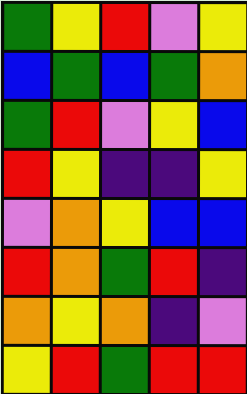[["green", "yellow", "red", "violet", "yellow"], ["blue", "green", "blue", "green", "orange"], ["green", "red", "violet", "yellow", "blue"], ["red", "yellow", "indigo", "indigo", "yellow"], ["violet", "orange", "yellow", "blue", "blue"], ["red", "orange", "green", "red", "indigo"], ["orange", "yellow", "orange", "indigo", "violet"], ["yellow", "red", "green", "red", "red"]]